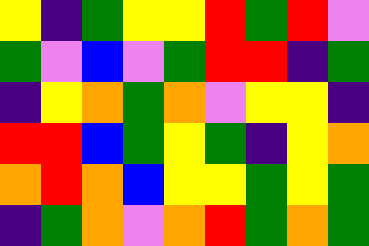[["yellow", "indigo", "green", "yellow", "yellow", "red", "green", "red", "violet"], ["green", "violet", "blue", "violet", "green", "red", "red", "indigo", "green"], ["indigo", "yellow", "orange", "green", "orange", "violet", "yellow", "yellow", "indigo"], ["red", "red", "blue", "green", "yellow", "green", "indigo", "yellow", "orange"], ["orange", "red", "orange", "blue", "yellow", "yellow", "green", "yellow", "green"], ["indigo", "green", "orange", "violet", "orange", "red", "green", "orange", "green"]]